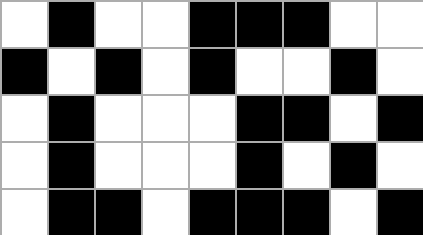[["white", "black", "white", "white", "black", "black", "black", "white", "white"], ["black", "white", "black", "white", "black", "white", "white", "black", "white"], ["white", "black", "white", "white", "white", "black", "black", "white", "black"], ["white", "black", "white", "white", "white", "black", "white", "black", "white"], ["white", "black", "black", "white", "black", "black", "black", "white", "black"]]